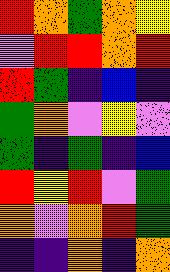[["red", "orange", "green", "orange", "yellow"], ["violet", "red", "red", "orange", "red"], ["red", "green", "indigo", "blue", "indigo"], ["green", "orange", "violet", "yellow", "violet"], ["green", "indigo", "green", "indigo", "blue"], ["red", "yellow", "red", "violet", "green"], ["orange", "violet", "orange", "red", "green"], ["indigo", "indigo", "orange", "indigo", "orange"]]